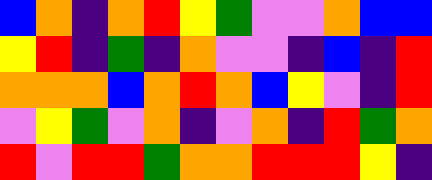[["blue", "orange", "indigo", "orange", "red", "yellow", "green", "violet", "violet", "orange", "blue", "blue"], ["yellow", "red", "indigo", "green", "indigo", "orange", "violet", "violet", "indigo", "blue", "indigo", "red"], ["orange", "orange", "orange", "blue", "orange", "red", "orange", "blue", "yellow", "violet", "indigo", "red"], ["violet", "yellow", "green", "violet", "orange", "indigo", "violet", "orange", "indigo", "red", "green", "orange"], ["red", "violet", "red", "red", "green", "orange", "orange", "red", "red", "red", "yellow", "indigo"]]